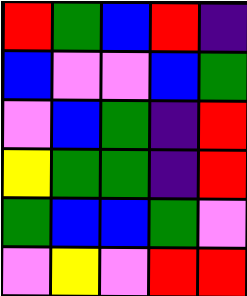[["red", "green", "blue", "red", "indigo"], ["blue", "violet", "violet", "blue", "green"], ["violet", "blue", "green", "indigo", "red"], ["yellow", "green", "green", "indigo", "red"], ["green", "blue", "blue", "green", "violet"], ["violet", "yellow", "violet", "red", "red"]]